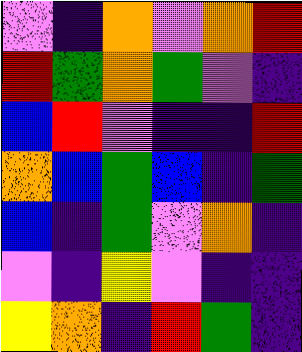[["violet", "indigo", "orange", "violet", "orange", "red"], ["red", "green", "orange", "green", "violet", "indigo"], ["blue", "red", "violet", "indigo", "indigo", "red"], ["orange", "blue", "green", "blue", "indigo", "green"], ["blue", "indigo", "green", "violet", "orange", "indigo"], ["violet", "indigo", "yellow", "violet", "indigo", "indigo"], ["yellow", "orange", "indigo", "red", "green", "indigo"]]